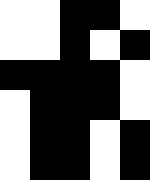[["white", "white", "black", "black", "white"], ["white", "white", "black", "white", "black"], ["black", "black", "black", "black", "white"], ["white", "black", "black", "black", "white"], ["white", "black", "black", "white", "black"], ["white", "black", "black", "white", "black"]]